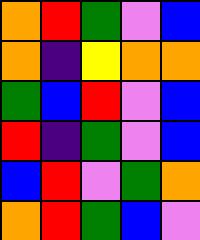[["orange", "red", "green", "violet", "blue"], ["orange", "indigo", "yellow", "orange", "orange"], ["green", "blue", "red", "violet", "blue"], ["red", "indigo", "green", "violet", "blue"], ["blue", "red", "violet", "green", "orange"], ["orange", "red", "green", "blue", "violet"]]